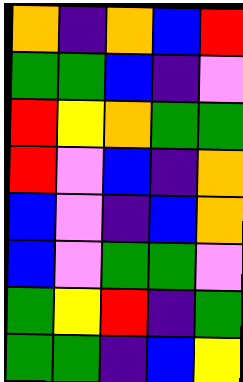[["orange", "indigo", "orange", "blue", "red"], ["green", "green", "blue", "indigo", "violet"], ["red", "yellow", "orange", "green", "green"], ["red", "violet", "blue", "indigo", "orange"], ["blue", "violet", "indigo", "blue", "orange"], ["blue", "violet", "green", "green", "violet"], ["green", "yellow", "red", "indigo", "green"], ["green", "green", "indigo", "blue", "yellow"]]